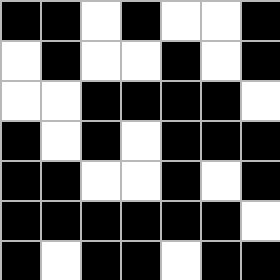[["black", "black", "white", "black", "white", "white", "black"], ["white", "black", "white", "white", "black", "white", "black"], ["white", "white", "black", "black", "black", "black", "white"], ["black", "white", "black", "white", "black", "black", "black"], ["black", "black", "white", "white", "black", "white", "black"], ["black", "black", "black", "black", "black", "black", "white"], ["black", "white", "black", "black", "white", "black", "black"]]